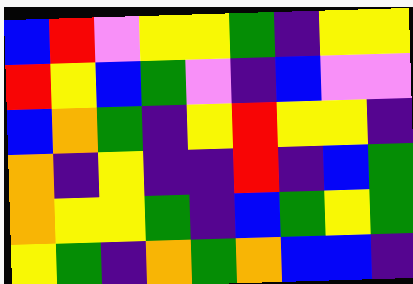[["blue", "red", "violet", "yellow", "yellow", "green", "indigo", "yellow", "yellow"], ["red", "yellow", "blue", "green", "violet", "indigo", "blue", "violet", "violet"], ["blue", "orange", "green", "indigo", "yellow", "red", "yellow", "yellow", "indigo"], ["orange", "indigo", "yellow", "indigo", "indigo", "red", "indigo", "blue", "green"], ["orange", "yellow", "yellow", "green", "indigo", "blue", "green", "yellow", "green"], ["yellow", "green", "indigo", "orange", "green", "orange", "blue", "blue", "indigo"]]